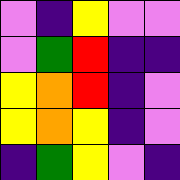[["violet", "indigo", "yellow", "violet", "violet"], ["violet", "green", "red", "indigo", "indigo"], ["yellow", "orange", "red", "indigo", "violet"], ["yellow", "orange", "yellow", "indigo", "violet"], ["indigo", "green", "yellow", "violet", "indigo"]]